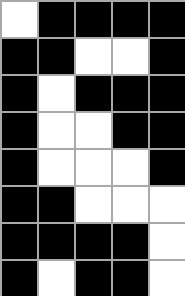[["white", "black", "black", "black", "black"], ["black", "black", "white", "white", "black"], ["black", "white", "black", "black", "black"], ["black", "white", "white", "black", "black"], ["black", "white", "white", "white", "black"], ["black", "black", "white", "white", "white"], ["black", "black", "black", "black", "white"], ["black", "white", "black", "black", "white"]]